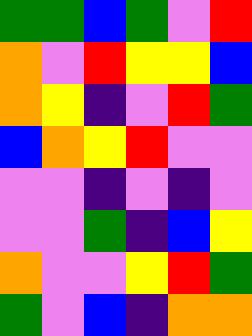[["green", "green", "blue", "green", "violet", "red"], ["orange", "violet", "red", "yellow", "yellow", "blue"], ["orange", "yellow", "indigo", "violet", "red", "green"], ["blue", "orange", "yellow", "red", "violet", "violet"], ["violet", "violet", "indigo", "violet", "indigo", "violet"], ["violet", "violet", "green", "indigo", "blue", "yellow"], ["orange", "violet", "violet", "yellow", "red", "green"], ["green", "violet", "blue", "indigo", "orange", "orange"]]